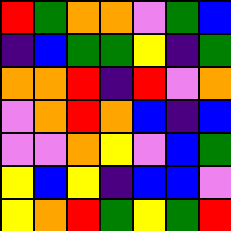[["red", "green", "orange", "orange", "violet", "green", "blue"], ["indigo", "blue", "green", "green", "yellow", "indigo", "green"], ["orange", "orange", "red", "indigo", "red", "violet", "orange"], ["violet", "orange", "red", "orange", "blue", "indigo", "blue"], ["violet", "violet", "orange", "yellow", "violet", "blue", "green"], ["yellow", "blue", "yellow", "indigo", "blue", "blue", "violet"], ["yellow", "orange", "red", "green", "yellow", "green", "red"]]